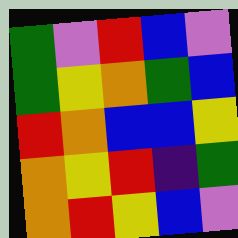[["green", "violet", "red", "blue", "violet"], ["green", "yellow", "orange", "green", "blue"], ["red", "orange", "blue", "blue", "yellow"], ["orange", "yellow", "red", "indigo", "green"], ["orange", "red", "yellow", "blue", "violet"]]